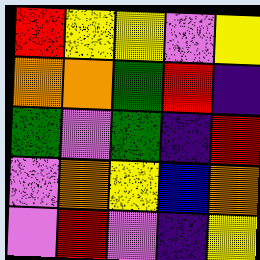[["red", "yellow", "yellow", "violet", "yellow"], ["orange", "orange", "green", "red", "indigo"], ["green", "violet", "green", "indigo", "red"], ["violet", "orange", "yellow", "blue", "orange"], ["violet", "red", "violet", "indigo", "yellow"]]